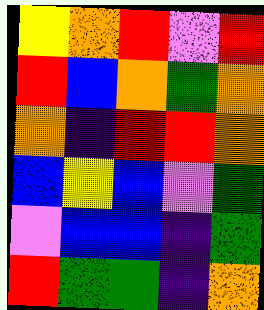[["yellow", "orange", "red", "violet", "red"], ["red", "blue", "orange", "green", "orange"], ["orange", "indigo", "red", "red", "orange"], ["blue", "yellow", "blue", "violet", "green"], ["violet", "blue", "blue", "indigo", "green"], ["red", "green", "green", "indigo", "orange"]]